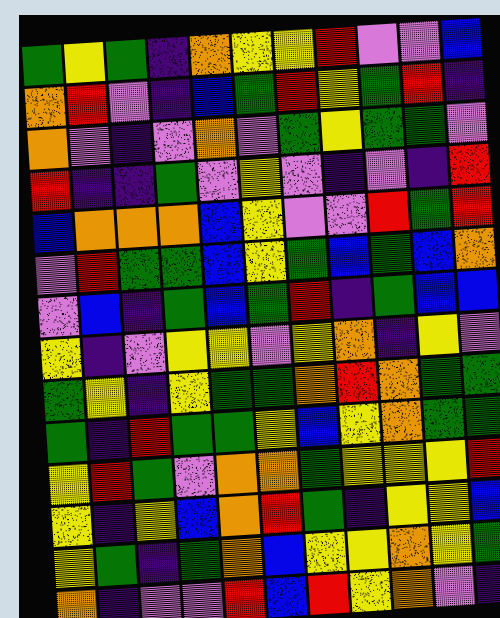[["green", "yellow", "green", "indigo", "orange", "yellow", "yellow", "red", "violet", "violet", "blue"], ["orange", "red", "violet", "indigo", "blue", "green", "red", "yellow", "green", "red", "indigo"], ["orange", "violet", "indigo", "violet", "orange", "violet", "green", "yellow", "green", "green", "violet"], ["red", "indigo", "indigo", "green", "violet", "yellow", "violet", "indigo", "violet", "indigo", "red"], ["blue", "orange", "orange", "orange", "blue", "yellow", "violet", "violet", "red", "green", "red"], ["violet", "red", "green", "green", "blue", "yellow", "green", "blue", "green", "blue", "orange"], ["violet", "blue", "indigo", "green", "blue", "green", "red", "indigo", "green", "blue", "blue"], ["yellow", "indigo", "violet", "yellow", "yellow", "violet", "yellow", "orange", "indigo", "yellow", "violet"], ["green", "yellow", "indigo", "yellow", "green", "green", "orange", "red", "orange", "green", "green"], ["green", "indigo", "red", "green", "green", "yellow", "blue", "yellow", "orange", "green", "green"], ["yellow", "red", "green", "violet", "orange", "orange", "green", "yellow", "yellow", "yellow", "red"], ["yellow", "indigo", "yellow", "blue", "orange", "red", "green", "indigo", "yellow", "yellow", "blue"], ["yellow", "green", "indigo", "green", "orange", "blue", "yellow", "yellow", "orange", "yellow", "green"], ["orange", "indigo", "violet", "violet", "red", "blue", "red", "yellow", "orange", "violet", "indigo"]]